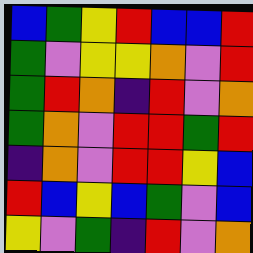[["blue", "green", "yellow", "red", "blue", "blue", "red"], ["green", "violet", "yellow", "yellow", "orange", "violet", "red"], ["green", "red", "orange", "indigo", "red", "violet", "orange"], ["green", "orange", "violet", "red", "red", "green", "red"], ["indigo", "orange", "violet", "red", "red", "yellow", "blue"], ["red", "blue", "yellow", "blue", "green", "violet", "blue"], ["yellow", "violet", "green", "indigo", "red", "violet", "orange"]]